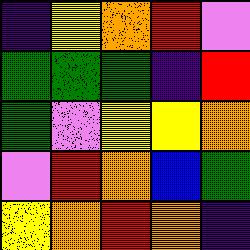[["indigo", "yellow", "orange", "red", "violet"], ["green", "green", "green", "indigo", "red"], ["green", "violet", "yellow", "yellow", "orange"], ["violet", "red", "orange", "blue", "green"], ["yellow", "orange", "red", "orange", "indigo"]]